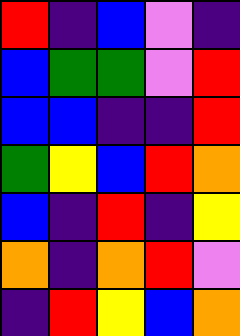[["red", "indigo", "blue", "violet", "indigo"], ["blue", "green", "green", "violet", "red"], ["blue", "blue", "indigo", "indigo", "red"], ["green", "yellow", "blue", "red", "orange"], ["blue", "indigo", "red", "indigo", "yellow"], ["orange", "indigo", "orange", "red", "violet"], ["indigo", "red", "yellow", "blue", "orange"]]